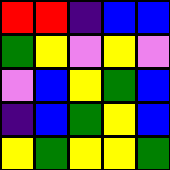[["red", "red", "indigo", "blue", "blue"], ["green", "yellow", "violet", "yellow", "violet"], ["violet", "blue", "yellow", "green", "blue"], ["indigo", "blue", "green", "yellow", "blue"], ["yellow", "green", "yellow", "yellow", "green"]]